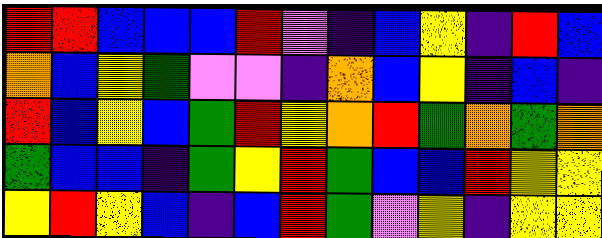[["red", "red", "blue", "blue", "blue", "red", "violet", "indigo", "blue", "yellow", "indigo", "red", "blue"], ["orange", "blue", "yellow", "green", "violet", "violet", "indigo", "orange", "blue", "yellow", "indigo", "blue", "indigo"], ["red", "blue", "yellow", "blue", "green", "red", "yellow", "orange", "red", "green", "orange", "green", "orange"], ["green", "blue", "blue", "indigo", "green", "yellow", "red", "green", "blue", "blue", "red", "yellow", "yellow"], ["yellow", "red", "yellow", "blue", "indigo", "blue", "red", "green", "violet", "yellow", "indigo", "yellow", "yellow"]]